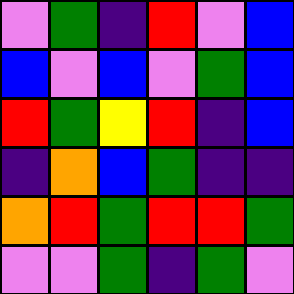[["violet", "green", "indigo", "red", "violet", "blue"], ["blue", "violet", "blue", "violet", "green", "blue"], ["red", "green", "yellow", "red", "indigo", "blue"], ["indigo", "orange", "blue", "green", "indigo", "indigo"], ["orange", "red", "green", "red", "red", "green"], ["violet", "violet", "green", "indigo", "green", "violet"]]